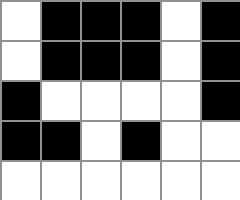[["white", "black", "black", "black", "white", "black"], ["white", "black", "black", "black", "white", "black"], ["black", "white", "white", "white", "white", "black"], ["black", "black", "white", "black", "white", "white"], ["white", "white", "white", "white", "white", "white"]]